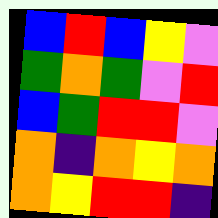[["blue", "red", "blue", "yellow", "violet"], ["green", "orange", "green", "violet", "red"], ["blue", "green", "red", "red", "violet"], ["orange", "indigo", "orange", "yellow", "orange"], ["orange", "yellow", "red", "red", "indigo"]]